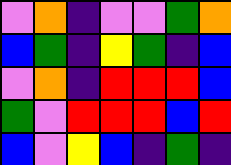[["violet", "orange", "indigo", "violet", "violet", "green", "orange"], ["blue", "green", "indigo", "yellow", "green", "indigo", "blue"], ["violet", "orange", "indigo", "red", "red", "red", "blue"], ["green", "violet", "red", "red", "red", "blue", "red"], ["blue", "violet", "yellow", "blue", "indigo", "green", "indigo"]]